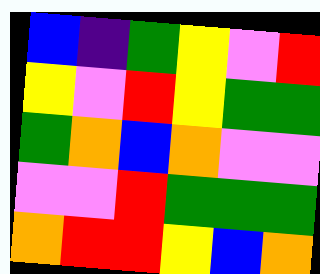[["blue", "indigo", "green", "yellow", "violet", "red"], ["yellow", "violet", "red", "yellow", "green", "green"], ["green", "orange", "blue", "orange", "violet", "violet"], ["violet", "violet", "red", "green", "green", "green"], ["orange", "red", "red", "yellow", "blue", "orange"]]